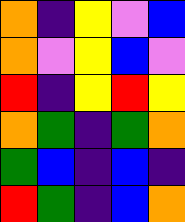[["orange", "indigo", "yellow", "violet", "blue"], ["orange", "violet", "yellow", "blue", "violet"], ["red", "indigo", "yellow", "red", "yellow"], ["orange", "green", "indigo", "green", "orange"], ["green", "blue", "indigo", "blue", "indigo"], ["red", "green", "indigo", "blue", "orange"]]